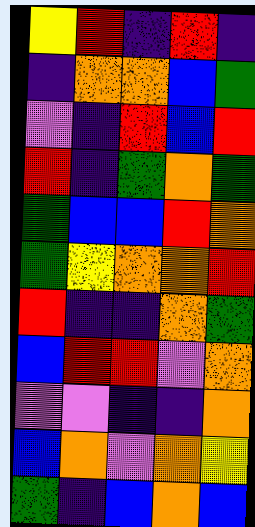[["yellow", "red", "indigo", "red", "indigo"], ["indigo", "orange", "orange", "blue", "green"], ["violet", "indigo", "red", "blue", "red"], ["red", "indigo", "green", "orange", "green"], ["green", "blue", "blue", "red", "orange"], ["green", "yellow", "orange", "orange", "red"], ["red", "indigo", "indigo", "orange", "green"], ["blue", "red", "red", "violet", "orange"], ["violet", "violet", "indigo", "indigo", "orange"], ["blue", "orange", "violet", "orange", "yellow"], ["green", "indigo", "blue", "orange", "blue"]]